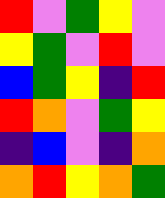[["red", "violet", "green", "yellow", "violet"], ["yellow", "green", "violet", "red", "violet"], ["blue", "green", "yellow", "indigo", "red"], ["red", "orange", "violet", "green", "yellow"], ["indigo", "blue", "violet", "indigo", "orange"], ["orange", "red", "yellow", "orange", "green"]]